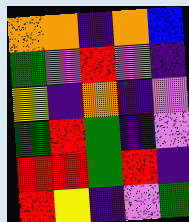[["orange", "orange", "indigo", "orange", "blue"], ["green", "violet", "red", "violet", "indigo"], ["yellow", "indigo", "orange", "indigo", "violet"], ["green", "red", "green", "indigo", "violet"], ["red", "red", "green", "red", "indigo"], ["red", "yellow", "indigo", "violet", "green"]]